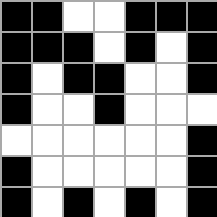[["black", "black", "white", "white", "black", "black", "black"], ["black", "black", "black", "white", "black", "white", "black"], ["black", "white", "black", "black", "white", "white", "black"], ["black", "white", "white", "black", "white", "white", "white"], ["white", "white", "white", "white", "white", "white", "black"], ["black", "white", "white", "white", "white", "white", "black"], ["black", "white", "black", "white", "black", "white", "black"]]